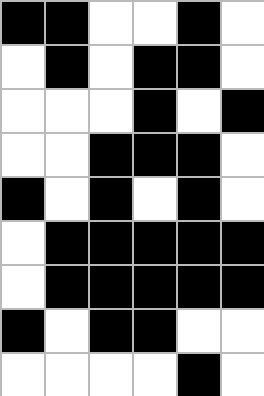[["black", "black", "white", "white", "black", "white"], ["white", "black", "white", "black", "black", "white"], ["white", "white", "white", "black", "white", "black"], ["white", "white", "black", "black", "black", "white"], ["black", "white", "black", "white", "black", "white"], ["white", "black", "black", "black", "black", "black"], ["white", "black", "black", "black", "black", "black"], ["black", "white", "black", "black", "white", "white"], ["white", "white", "white", "white", "black", "white"]]